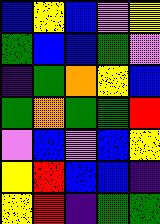[["blue", "yellow", "blue", "violet", "yellow"], ["green", "blue", "blue", "green", "violet"], ["indigo", "green", "orange", "yellow", "blue"], ["green", "orange", "green", "green", "red"], ["violet", "blue", "violet", "blue", "yellow"], ["yellow", "red", "blue", "blue", "indigo"], ["yellow", "red", "indigo", "green", "green"]]